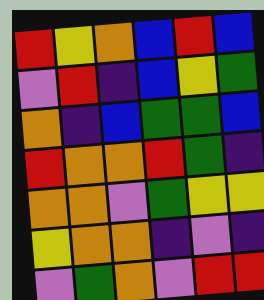[["red", "yellow", "orange", "blue", "red", "blue"], ["violet", "red", "indigo", "blue", "yellow", "green"], ["orange", "indigo", "blue", "green", "green", "blue"], ["red", "orange", "orange", "red", "green", "indigo"], ["orange", "orange", "violet", "green", "yellow", "yellow"], ["yellow", "orange", "orange", "indigo", "violet", "indigo"], ["violet", "green", "orange", "violet", "red", "red"]]